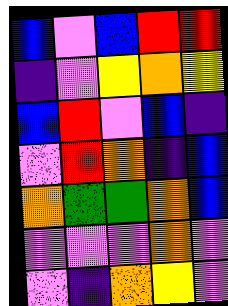[["blue", "violet", "blue", "red", "red"], ["indigo", "violet", "yellow", "orange", "yellow"], ["blue", "red", "violet", "blue", "indigo"], ["violet", "red", "orange", "indigo", "blue"], ["orange", "green", "green", "orange", "blue"], ["violet", "violet", "violet", "orange", "violet"], ["violet", "indigo", "orange", "yellow", "violet"]]